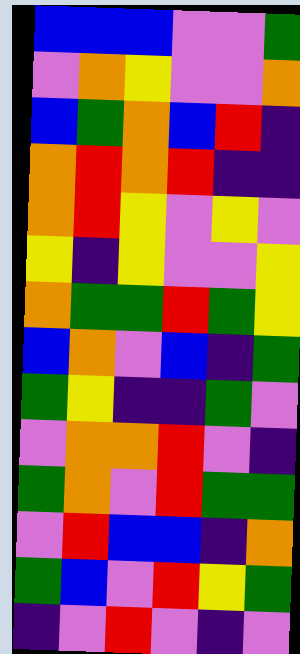[["blue", "blue", "blue", "violet", "violet", "green"], ["violet", "orange", "yellow", "violet", "violet", "orange"], ["blue", "green", "orange", "blue", "red", "indigo"], ["orange", "red", "orange", "red", "indigo", "indigo"], ["orange", "red", "yellow", "violet", "yellow", "violet"], ["yellow", "indigo", "yellow", "violet", "violet", "yellow"], ["orange", "green", "green", "red", "green", "yellow"], ["blue", "orange", "violet", "blue", "indigo", "green"], ["green", "yellow", "indigo", "indigo", "green", "violet"], ["violet", "orange", "orange", "red", "violet", "indigo"], ["green", "orange", "violet", "red", "green", "green"], ["violet", "red", "blue", "blue", "indigo", "orange"], ["green", "blue", "violet", "red", "yellow", "green"], ["indigo", "violet", "red", "violet", "indigo", "violet"]]